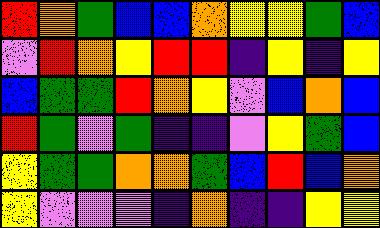[["red", "orange", "green", "blue", "blue", "orange", "yellow", "yellow", "green", "blue"], ["violet", "red", "orange", "yellow", "red", "red", "indigo", "yellow", "indigo", "yellow"], ["blue", "green", "green", "red", "orange", "yellow", "violet", "blue", "orange", "blue"], ["red", "green", "violet", "green", "indigo", "indigo", "violet", "yellow", "green", "blue"], ["yellow", "green", "green", "orange", "orange", "green", "blue", "red", "blue", "orange"], ["yellow", "violet", "violet", "violet", "indigo", "orange", "indigo", "indigo", "yellow", "yellow"]]